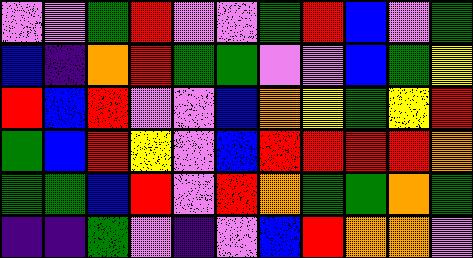[["violet", "violet", "green", "red", "violet", "violet", "green", "red", "blue", "violet", "green"], ["blue", "indigo", "orange", "red", "green", "green", "violet", "violet", "blue", "green", "yellow"], ["red", "blue", "red", "violet", "violet", "blue", "orange", "yellow", "green", "yellow", "red"], ["green", "blue", "red", "yellow", "violet", "blue", "red", "red", "red", "red", "orange"], ["green", "green", "blue", "red", "violet", "red", "orange", "green", "green", "orange", "green"], ["indigo", "indigo", "green", "violet", "indigo", "violet", "blue", "red", "orange", "orange", "violet"]]